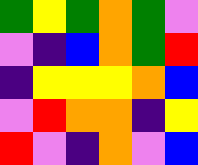[["green", "yellow", "green", "orange", "green", "violet"], ["violet", "indigo", "blue", "orange", "green", "red"], ["indigo", "yellow", "yellow", "yellow", "orange", "blue"], ["violet", "red", "orange", "orange", "indigo", "yellow"], ["red", "violet", "indigo", "orange", "violet", "blue"]]